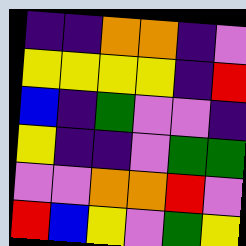[["indigo", "indigo", "orange", "orange", "indigo", "violet"], ["yellow", "yellow", "yellow", "yellow", "indigo", "red"], ["blue", "indigo", "green", "violet", "violet", "indigo"], ["yellow", "indigo", "indigo", "violet", "green", "green"], ["violet", "violet", "orange", "orange", "red", "violet"], ["red", "blue", "yellow", "violet", "green", "yellow"]]